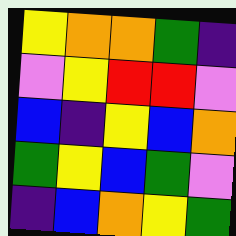[["yellow", "orange", "orange", "green", "indigo"], ["violet", "yellow", "red", "red", "violet"], ["blue", "indigo", "yellow", "blue", "orange"], ["green", "yellow", "blue", "green", "violet"], ["indigo", "blue", "orange", "yellow", "green"]]